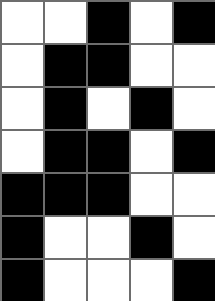[["white", "white", "black", "white", "black"], ["white", "black", "black", "white", "white"], ["white", "black", "white", "black", "white"], ["white", "black", "black", "white", "black"], ["black", "black", "black", "white", "white"], ["black", "white", "white", "black", "white"], ["black", "white", "white", "white", "black"]]